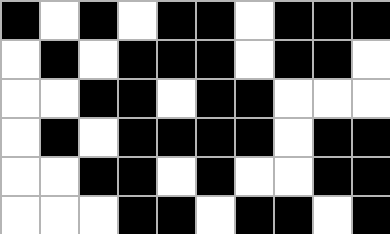[["black", "white", "black", "white", "black", "black", "white", "black", "black", "black"], ["white", "black", "white", "black", "black", "black", "white", "black", "black", "white"], ["white", "white", "black", "black", "white", "black", "black", "white", "white", "white"], ["white", "black", "white", "black", "black", "black", "black", "white", "black", "black"], ["white", "white", "black", "black", "white", "black", "white", "white", "black", "black"], ["white", "white", "white", "black", "black", "white", "black", "black", "white", "black"]]